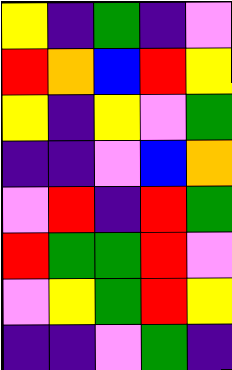[["yellow", "indigo", "green", "indigo", "violet"], ["red", "orange", "blue", "red", "yellow"], ["yellow", "indigo", "yellow", "violet", "green"], ["indigo", "indigo", "violet", "blue", "orange"], ["violet", "red", "indigo", "red", "green"], ["red", "green", "green", "red", "violet"], ["violet", "yellow", "green", "red", "yellow"], ["indigo", "indigo", "violet", "green", "indigo"]]